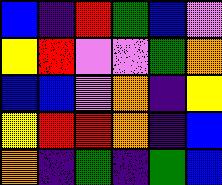[["blue", "indigo", "red", "green", "blue", "violet"], ["yellow", "red", "violet", "violet", "green", "orange"], ["blue", "blue", "violet", "orange", "indigo", "yellow"], ["yellow", "red", "red", "orange", "indigo", "blue"], ["orange", "indigo", "green", "indigo", "green", "blue"]]